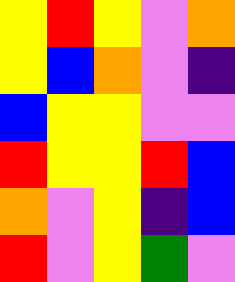[["yellow", "red", "yellow", "violet", "orange"], ["yellow", "blue", "orange", "violet", "indigo"], ["blue", "yellow", "yellow", "violet", "violet"], ["red", "yellow", "yellow", "red", "blue"], ["orange", "violet", "yellow", "indigo", "blue"], ["red", "violet", "yellow", "green", "violet"]]